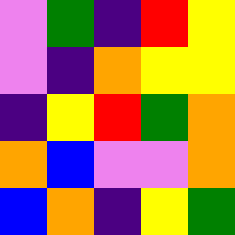[["violet", "green", "indigo", "red", "yellow"], ["violet", "indigo", "orange", "yellow", "yellow"], ["indigo", "yellow", "red", "green", "orange"], ["orange", "blue", "violet", "violet", "orange"], ["blue", "orange", "indigo", "yellow", "green"]]